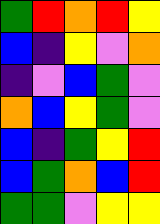[["green", "red", "orange", "red", "yellow"], ["blue", "indigo", "yellow", "violet", "orange"], ["indigo", "violet", "blue", "green", "violet"], ["orange", "blue", "yellow", "green", "violet"], ["blue", "indigo", "green", "yellow", "red"], ["blue", "green", "orange", "blue", "red"], ["green", "green", "violet", "yellow", "yellow"]]